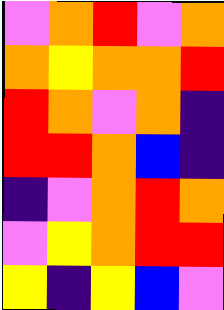[["violet", "orange", "red", "violet", "orange"], ["orange", "yellow", "orange", "orange", "red"], ["red", "orange", "violet", "orange", "indigo"], ["red", "red", "orange", "blue", "indigo"], ["indigo", "violet", "orange", "red", "orange"], ["violet", "yellow", "orange", "red", "red"], ["yellow", "indigo", "yellow", "blue", "violet"]]